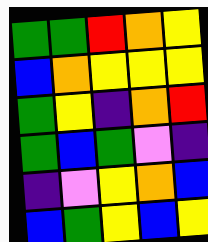[["green", "green", "red", "orange", "yellow"], ["blue", "orange", "yellow", "yellow", "yellow"], ["green", "yellow", "indigo", "orange", "red"], ["green", "blue", "green", "violet", "indigo"], ["indigo", "violet", "yellow", "orange", "blue"], ["blue", "green", "yellow", "blue", "yellow"]]